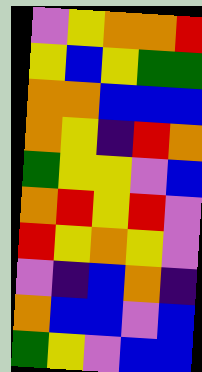[["violet", "yellow", "orange", "orange", "red"], ["yellow", "blue", "yellow", "green", "green"], ["orange", "orange", "blue", "blue", "blue"], ["orange", "yellow", "indigo", "red", "orange"], ["green", "yellow", "yellow", "violet", "blue"], ["orange", "red", "yellow", "red", "violet"], ["red", "yellow", "orange", "yellow", "violet"], ["violet", "indigo", "blue", "orange", "indigo"], ["orange", "blue", "blue", "violet", "blue"], ["green", "yellow", "violet", "blue", "blue"]]